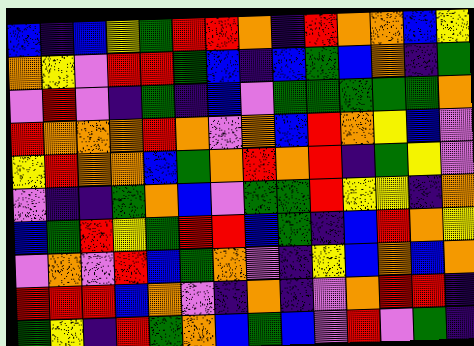[["blue", "indigo", "blue", "yellow", "green", "red", "red", "orange", "indigo", "red", "orange", "orange", "blue", "yellow"], ["orange", "yellow", "violet", "red", "red", "green", "blue", "indigo", "blue", "green", "blue", "orange", "indigo", "green"], ["violet", "red", "violet", "indigo", "green", "indigo", "blue", "violet", "green", "green", "green", "green", "green", "orange"], ["red", "orange", "orange", "orange", "red", "orange", "violet", "orange", "blue", "red", "orange", "yellow", "blue", "violet"], ["yellow", "red", "orange", "orange", "blue", "green", "orange", "red", "orange", "red", "indigo", "green", "yellow", "violet"], ["violet", "indigo", "indigo", "green", "orange", "blue", "violet", "green", "green", "red", "yellow", "yellow", "indigo", "orange"], ["blue", "green", "red", "yellow", "green", "red", "red", "blue", "green", "indigo", "blue", "red", "orange", "yellow"], ["violet", "orange", "violet", "red", "blue", "green", "orange", "violet", "indigo", "yellow", "blue", "orange", "blue", "orange"], ["red", "red", "red", "blue", "orange", "violet", "indigo", "orange", "indigo", "violet", "orange", "red", "red", "indigo"], ["green", "yellow", "indigo", "red", "green", "orange", "blue", "green", "blue", "violet", "red", "violet", "green", "indigo"]]